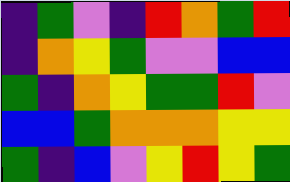[["indigo", "green", "violet", "indigo", "red", "orange", "green", "red"], ["indigo", "orange", "yellow", "green", "violet", "violet", "blue", "blue"], ["green", "indigo", "orange", "yellow", "green", "green", "red", "violet"], ["blue", "blue", "green", "orange", "orange", "orange", "yellow", "yellow"], ["green", "indigo", "blue", "violet", "yellow", "red", "yellow", "green"]]